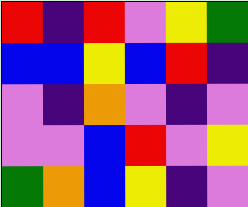[["red", "indigo", "red", "violet", "yellow", "green"], ["blue", "blue", "yellow", "blue", "red", "indigo"], ["violet", "indigo", "orange", "violet", "indigo", "violet"], ["violet", "violet", "blue", "red", "violet", "yellow"], ["green", "orange", "blue", "yellow", "indigo", "violet"]]